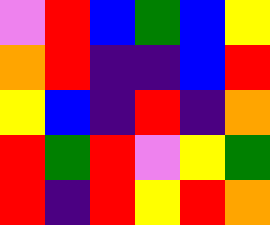[["violet", "red", "blue", "green", "blue", "yellow"], ["orange", "red", "indigo", "indigo", "blue", "red"], ["yellow", "blue", "indigo", "red", "indigo", "orange"], ["red", "green", "red", "violet", "yellow", "green"], ["red", "indigo", "red", "yellow", "red", "orange"]]